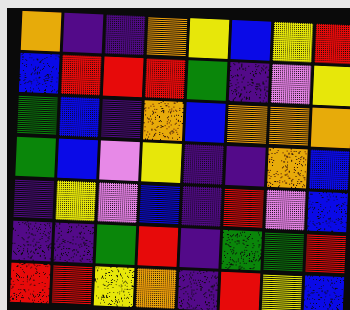[["orange", "indigo", "indigo", "orange", "yellow", "blue", "yellow", "red"], ["blue", "red", "red", "red", "green", "indigo", "violet", "yellow"], ["green", "blue", "indigo", "orange", "blue", "orange", "orange", "orange"], ["green", "blue", "violet", "yellow", "indigo", "indigo", "orange", "blue"], ["indigo", "yellow", "violet", "blue", "indigo", "red", "violet", "blue"], ["indigo", "indigo", "green", "red", "indigo", "green", "green", "red"], ["red", "red", "yellow", "orange", "indigo", "red", "yellow", "blue"]]